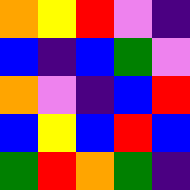[["orange", "yellow", "red", "violet", "indigo"], ["blue", "indigo", "blue", "green", "violet"], ["orange", "violet", "indigo", "blue", "red"], ["blue", "yellow", "blue", "red", "blue"], ["green", "red", "orange", "green", "indigo"]]